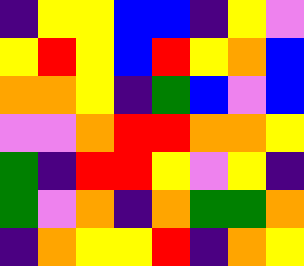[["indigo", "yellow", "yellow", "blue", "blue", "indigo", "yellow", "violet"], ["yellow", "red", "yellow", "blue", "red", "yellow", "orange", "blue"], ["orange", "orange", "yellow", "indigo", "green", "blue", "violet", "blue"], ["violet", "violet", "orange", "red", "red", "orange", "orange", "yellow"], ["green", "indigo", "red", "red", "yellow", "violet", "yellow", "indigo"], ["green", "violet", "orange", "indigo", "orange", "green", "green", "orange"], ["indigo", "orange", "yellow", "yellow", "red", "indigo", "orange", "yellow"]]